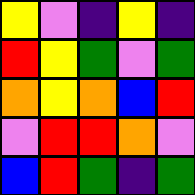[["yellow", "violet", "indigo", "yellow", "indigo"], ["red", "yellow", "green", "violet", "green"], ["orange", "yellow", "orange", "blue", "red"], ["violet", "red", "red", "orange", "violet"], ["blue", "red", "green", "indigo", "green"]]